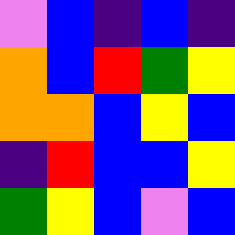[["violet", "blue", "indigo", "blue", "indigo"], ["orange", "blue", "red", "green", "yellow"], ["orange", "orange", "blue", "yellow", "blue"], ["indigo", "red", "blue", "blue", "yellow"], ["green", "yellow", "blue", "violet", "blue"]]